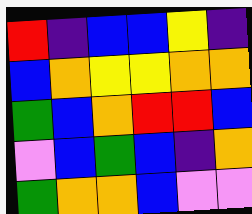[["red", "indigo", "blue", "blue", "yellow", "indigo"], ["blue", "orange", "yellow", "yellow", "orange", "orange"], ["green", "blue", "orange", "red", "red", "blue"], ["violet", "blue", "green", "blue", "indigo", "orange"], ["green", "orange", "orange", "blue", "violet", "violet"]]